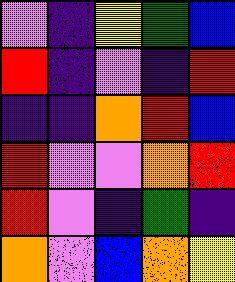[["violet", "indigo", "yellow", "green", "blue"], ["red", "indigo", "violet", "indigo", "red"], ["indigo", "indigo", "orange", "red", "blue"], ["red", "violet", "violet", "orange", "red"], ["red", "violet", "indigo", "green", "indigo"], ["orange", "violet", "blue", "orange", "yellow"]]